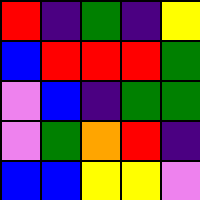[["red", "indigo", "green", "indigo", "yellow"], ["blue", "red", "red", "red", "green"], ["violet", "blue", "indigo", "green", "green"], ["violet", "green", "orange", "red", "indigo"], ["blue", "blue", "yellow", "yellow", "violet"]]